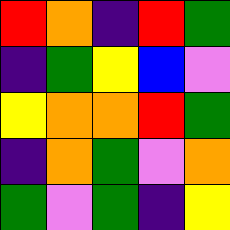[["red", "orange", "indigo", "red", "green"], ["indigo", "green", "yellow", "blue", "violet"], ["yellow", "orange", "orange", "red", "green"], ["indigo", "orange", "green", "violet", "orange"], ["green", "violet", "green", "indigo", "yellow"]]